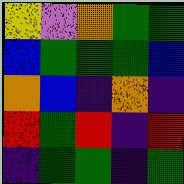[["yellow", "violet", "orange", "green", "green"], ["blue", "green", "green", "green", "blue"], ["orange", "blue", "indigo", "orange", "indigo"], ["red", "green", "red", "indigo", "red"], ["indigo", "green", "green", "indigo", "green"]]